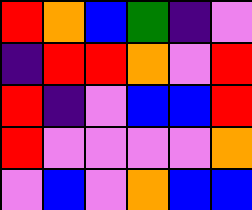[["red", "orange", "blue", "green", "indigo", "violet"], ["indigo", "red", "red", "orange", "violet", "red"], ["red", "indigo", "violet", "blue", "blue", "red"], ["red", "violet", "violet", "violet", "violet", "orange"], ["violet", "blue", "violet", "orange", "blue", "blue"]]